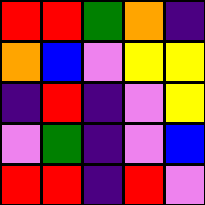[["red", "red", "green", "orange", "indigo"], ["orange", "blue", "violet", "yellow", "yellow"], ["indigo", "red", "indigo", "violet", "yellow"], ["violet", "green", "indigo", "violet", "blue"], ["red", "red", "indigo", "red", "violet"]]